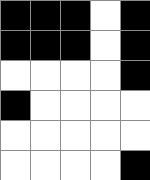[["black", "black", "black", "white", "black"], ["black", "black", "black", "white", "black"], ["white", "white", "white", "white", "black"], ["black", "white", "white", "white", "white"], ["white", "white", "white", "white", "white"], ["white", "white", "white", "white", "black"]]